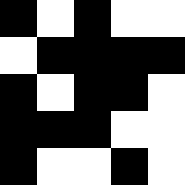[["black", "white", "black", "white", "white"], ["white", "black", "black", "black", "black"], ["black", "white", "black", "black", "white"], ["black", "black", "black", "white", "white"], ["black", "white", "white", "black", "white"]]